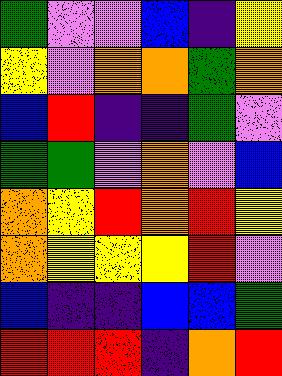[["green", "violet", "violet", "blue", "indigo", "yellow"], ["yellow", "violet", "orange", "orange", "green", "orange"], ["blue", "red", "indigo", "indigo", "green", "violet"], ["green", "green", "violet", "orange", "violet", "blue"], ["orange", "yellow", "red", "orange", "red", "yellow"], ["orange", "yellow", "yellow", "yellow", "red", "violet"], ["blue", "indigo", "indigo", "blue", "blue", "green"], ["red", "red", "red", "indigo", "orange", "red"]]